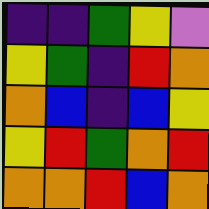[["indigo", "indigo", "green", "yellow", "violet"], ["yellow", "green", "indigo", "red", "orange"], ["orange", "blue", "indigo", "blue", "yellow"], ["yellow", "red", "green", "orange", "red"], ["orange", "orange", "red", "blue", "orange"]]